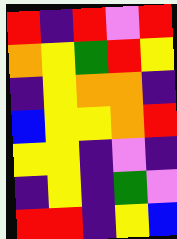[["red", "indigo", "red", "violet", "red"], ["orange", "yellow", "green", "red", "yellow"], ["indigo", "yellow", "orange", "orange", "indigo"], ["blue", "yellow", "yellow", "orange", "red"], ["yellow", "yellow", "indigo", "violet", "indigo"], ["indigo", "yellow", "indigo", "green", "violet"], ["red", "red", "indigo", "yellow", "blue"]]